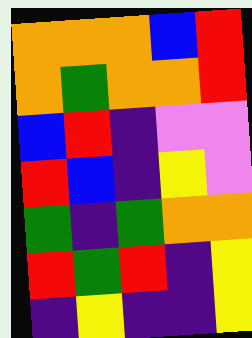[["orange", "orange", "orange", "blue", "red"], ["orange", "green", "orange", "orange", "red"], ["blue", "red", "indigo", "violet", "violet"], ["red", "blue", "indigo", "yellow", "violet"], ["green", "indigo", "green", "orange", "orange"], ["red", "green", "red", "indigo", "yellow"], ["indigo", "yellow", "indigo", "indigo", "yellow"]]